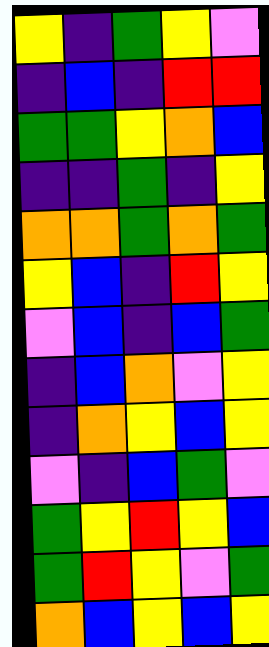[["yellow", "indigo", "green", "yellow", "violet"], ["indigo", "blue", "indigo", "red", "red"], ["green", "green", "yellow", "orange", "blue"], ["indigo", "indigo", "green", "indigo", "yellow"], ["orange", "orange", "green", "orange", "green"], ["yellow", "blue", "indigo", "red", "yellow"], ["violet", "blue", "indigo", "blue", "green"], ["indigo", "blue", "orange", "violet", "yellow"], ["indigo", "orange", "yellow", "blue", "yellow"], ["violet", "indigo", "blue", "green", "violet"], ["green", "yellow", "red", "yellow", "blue"], ["green", "red", "yellow", "violet", "green"], ["orange", "blue", "yellow", "blue", "yellow"]]